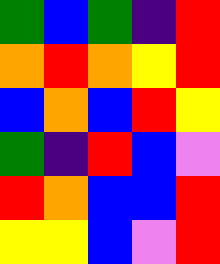[["green", "blue", "green", "indigo", "red"], ["orange", "red", "orange", "yellow", "red"], ["blue", "orange", "blue", "red", "yellow"], ["green", "indigo", "red", "blue", "violet"], ["red", "orange", "blue", "blue", "red"], ["yellow", "yellow", "blue", "violet", "red"]]